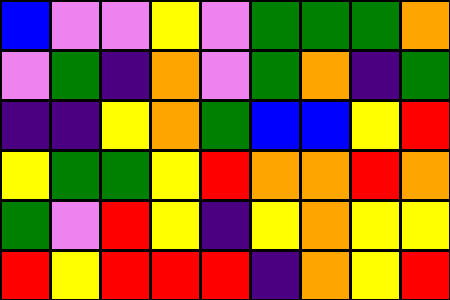[["blue", "violet", "violet", "yellow", "violet", "green", "green", "green", "orange"], ["violet", "green", "indigo", "orange", "violet", "green", "orange", "indigo", "green"], ["indigo", "indigo", "yellow", "orange", "green", "blue", "blue", "yellow", "red"], ["yellow", "green", "green", "yellow", "red", "orange", "orange", "red", "orange"], ["green", "violet", "red", "yellow", "indigo", "yellow", "orange", "yellow", "yellow"], ["red", "yellow", "red", "red", "red", "indigo", "orange", "yellow", "red"]]